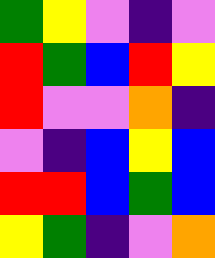[["green", "yellow", "violet", "indigo", "violet"], ["red", "green", "blue", "red", "yellow"], ["red", "violet", "violet", "orange", "indigo"], ["violet", "indigo", "blue", "yellow", "blue"], ["red", "red", "blue", "green", "blue"], ["yellow", "green", "indigo", "violet", "orange"]]